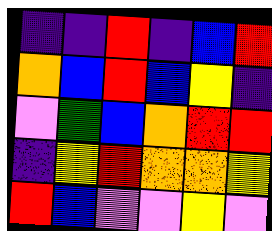[["indigo", "indigo", "red", "indigo", "blue", "red"], ["orange", "blue", "red", "blue", "yellow", "indigo"], ["violet", "green", "blue", "orange", "red", "red"], ["indigo", "yellow", "red", "orange", "orange", "yellow"], ["red", "blue", "violet", "violet", "yellow", "violet"]]